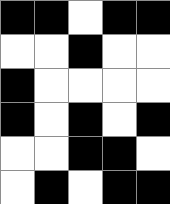[["black", "black", "white", "black", "black"], ["white", "white", "black", "white", "white"], ["black", "white", "white", "white", "white"], ["black", "white", "black", "white", "black"], ["white", "white", "black", "black", "white"], ["white", "black", "white", "black", "black"]]